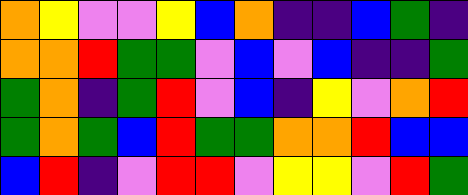[["orange", "yellow", "violet", "violet", "yellow", "blue", "orange", "indigo", "indigo", "blue", "green", "indigo"], ["orange", "orange", "red", "green", "green", "violet", "blue", "violet", "blue", "indigo", "indigo", "green"], ["green", "orange", "indigo", "green", "red", "violet", "blue", "indigo", "yellow", "violet", "orange", "red"], ["green", "orange", "green", "blue", "red", "green", "green", "orange", "orange", "red", "blue", "blue"], ["blue", "red", "indigo", "violet", "red", "red", "violet", "yellow", "yellow", "violet", "red", "green"]]